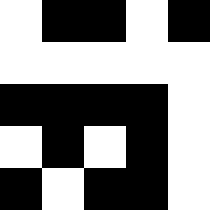[["white", "black", "black", "white", "black"], ["white", "white", "white", "white", "white"], ["black", "black", "black", "black", "white"], ["white", "black", "white", "black", "white"], ["black", "white", "black", "black", "white"]]